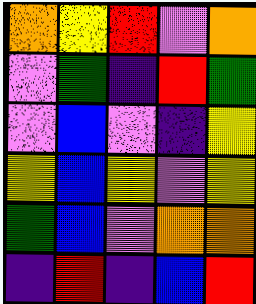[["orange", "yellow", "red", "violet", "orange"], ["violet", "green", "indigo", "red", "green"], ["violet", "blue", "violet", "indigo", "yellow"], ["yellow", "blue", "yellow", "violet", "yellow"], ["green", "blue", "violet", "orange", "orange"], ["indigo", "red", "indigo", "blue", "red"]]